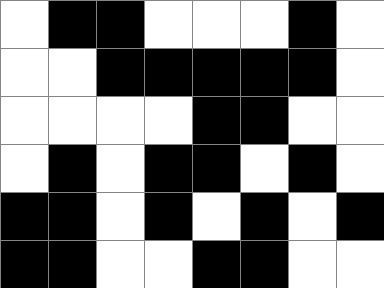[["white", "black", "black", "white", "white", "white", "black", "white"], ["white", "white", "black", "black", "black", "black", "black", "white"], ["white", "white", "white", "white", "black", "black", "white", "white"], ["white", "black", "white", "black", "black", "white", "black", "white"], ["black", "black", "white", "black", "white", "black", "white", "black"], ["black", "black", "white", "white", "black", "black", "white", "white"]]